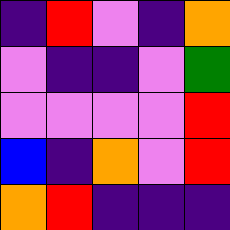[["indigo", "red", "violet", "indigo", "orange"], ["violet", "indigo", "indigo", "violet", "green"], ["violet", "violet", "violet", "violet", "red"], ["blue", "indigo", "orange", "violet", "red"], ["orange", "red", "indigo", "indigo", "indigo"]]